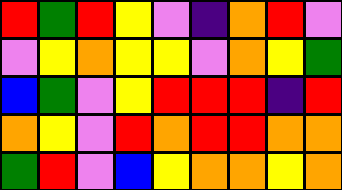[["red", "green", "red", "yellow", "violet", "indigo", "orange", "red", "violet"], ["violet", "yellow", "orange", "yellow", "yellow", "violet", "orange", "yellow", "green"], ["blue", "green", "violet", "yellow", "red", "red", "red", "indigo", "red"], ["orange", "yellow", "violet", "red", "orange", "red", "red", "orange", "orange"], ["green", "red", "violet", "blue", "yellow", "orange", "orange", "yellow", "orange"]]